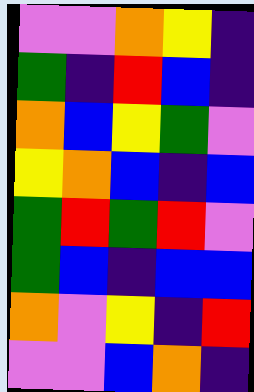[["violet", "violet", "orange", "yellow", "indigo"], ["green", "indigo", "red", "blue", "indigo"], ["orange", "blue", "yellow", "green", "violet"], ["yellow", "orange", "blue", "indigo", "blue"], ["green", "red", "green", "red", "violet"], ["green", "blue", "indigo", "blue", "blue"], ["orange", "violet", "yellow", "indigo", "red"], ["violet", "violet", "blue", "orange", "indigo"]]